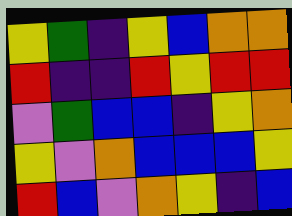[["yellow", "green", "indigo", "yellow", "blue", "orange", "orange"], ["red", "indigo", "indigo", "red", "yellow", "red", "red"], ["violet", "green", "blue", "blue", "indigo", "yellow", "orange"], ["yellow", "violet", "orange", "blue", "blue", "blue", "yellow"], ["red", "blue", "violet", "orange", "yellow", "indigo", "blue"]]